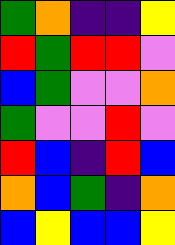[["green", "orange", "indigo", "indigo", "yellow"], ["red", "green", "red", "red", "violet"], ["blue", "green", "violet", "violet", "orange"], ["green", "violet", "violet", "red", "violet"], ["red", "blue", "indigo", "red", "blue"], ["orange", "blue", "green", "indigo", "orange"], ["blue", "yellow", "blue", "blue", "yellow"]]